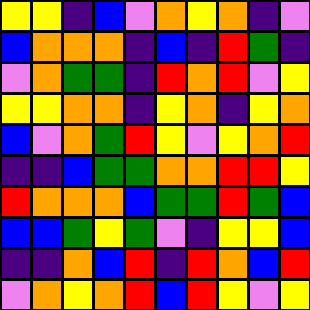[["yellow", "yellow", "indigo", "blue", "violet", "orange", "yellow", "orange", "indigo", "violet"], ["blue", "orange", "orange", "orange", "indigo", "blue", "indigo", "red", "green", "indigo"], ["violet", "orange", "green", "green", "indigo", "red", "orange", "red", "violet", "yellow"], ["yellow", "yellow", "orange", "orange", "indigo", "yellow", "orange", "indigo", "yellow", "orange"], ["blue", "violet", "orange", "green", "red", "yellow", "violet", "yellow", "orange", "red"], ["indigo", "indigo", "blue", "green", "green", "orange", "orange", "red", "red", "yellow"], ["red", "orange", "orange", "orange", "blue", "green", "green", "red", "green", "blue"], ["blue", "blue", "green", "yellow", "green", "violet", "indigo", "yellow", "yellow", "blue"], ["indigo", "indigo", "orange", "blue", "red", "indigo", "red", "orange", "blue", "red"], ["violet", "orange", "yellow", "orange", "red", "blue", "red", "yellow", "violet", "yellow"]]